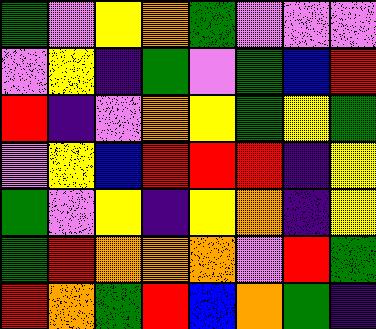[["green", "violet", "yellow", "orange", "green", "violet", "violet", "violet"], ["violet", "yellow", "indigo", "green", "violet", "green", "blue", "red"], ["red", "indigo", "violet", "orange", "yellow", "green", "yellow", "green"], ["violet", "yellow", "blue", "red", "red", "red", "indigo", "yellow"], ["green", "violet", "yellow", "indigo", "yellow", "orange", "indigo", "yellow"], ["green", "red", "orange", "orange", "orange", "violet", "red", "green"], ["red", "orange", "green", "red", "blue", "orange", "green", "indigo"]]